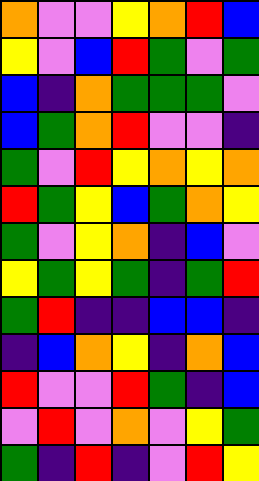[["orange", "violet", "violet", "yellow", "orange", "red", "blue"], ["yellow", "violet", "blue", "red", "green", "violet", "green"], ["blue", "indigo", "orange", "green", "green", "green", "violet"], ["blue", "green", "orange", "red", "violet", "violet", "indigo"], ["green", "violet", "red", "yellow", "orange", "yellow", "orange"], ["red", "green", "yellow", "blue", "green", "orange", "yellow"], ["green", "violet", "yellow", "orange", "indigo", "blue", "violet"], ["yellow", "green", "yellow", "green", "indigo", "green", "red"], ["green", "red", "indigo", "indigo", "blue", "blue", "indigo"], ["indigo", "blue", "orange", "yellow", "indigo", "orange", "blue"], ["red", "violet", "violet", "red", "green", "indigo", "blue"], ["violet", "red", "violet", "orange", "violet", "yellow", "green"], ["green", "indigo", "red", "indigo", "violet", "red", "yellow"]]